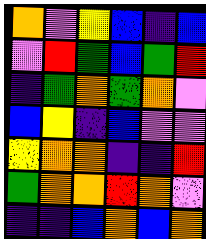[["orange", "violet", "yellow", "blue", "indigo", "blue"], ["violet", "red", "green", "blue", "green", "red"], ["indigo", "green", "orange", "green", "orange", "violet"], ["blue", "yellow", "indigo", "blue", "violet", "violet"], ["yellow", "orange", "orange", "indigo", "indigo", "red"], ["green", "orange", "orange", "red", "orange", "violet"], ["indigo", "indigo", "blue", "orange", "blue", "orange"]]